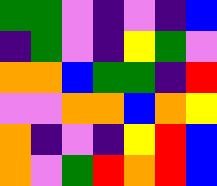[["green", "green", "violet", "indigo", "violet", "indigo", "blue"], ["indigo", "green", "violet", "indigo", "yellow", "green", "violet"], ["orange", "orange", "blue", "green", "green", "indigo", "red"], ["violet", "violet", "orange", "orange", "blue", "orange", "yellow"], ["orange", "indigo", "violet", "indigo", "yellow", "red", "blue"], ["orange", "violet", "green", "red", "orange", "red", "blue"]]